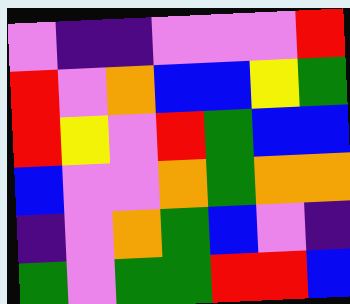[["violet", "indigo", "indigo", "violet", "violet", "violet", "red"], ["red", "violet", "orange", "blue", "blue", "yellow", "green"], ["red", "yellow", "violet", "red", "green", "blue", "blue"], ["blue", "violet", "violet", "orange", "green", "orange", "orange"], ["indigo", "violet", "orange", "green", "blue", "violet", "indigo"], ["green", "violet", "green", "green", "red", "red", "blue"]]